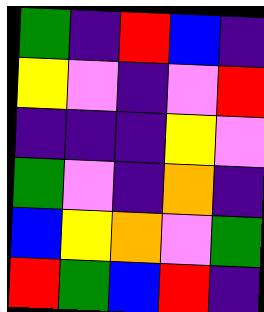[["green", "indigo", "red", "blue", "indigo"], ["yellow", "violet", "indigo", "violet", "red"], ["indigo", "indigo", "indigo", "yellow", "violet"], ["green", "violet", "indigo", "orange", "indigo"], ["blue", "yellow", "orange", "violet", "green"], ["red", "green", "blue", "red", "indigo"]]